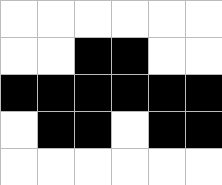[["white", "white", "white", "white", "white", "white"], ["white", "white", "black", "black", "white", "white"], ["black", "black", "black", "black", "black", "black"], ["white", "black", "black", "white", "black", "black"], ["white", "white", "white", "white", "white", "white"]]